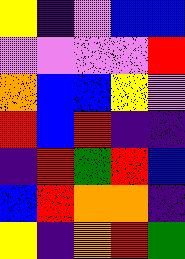[["yellow", "indigo", "violet", "blue", "blue"], ["violet", "violet", "violet", "violet", "red"], ["orange", "blue", "blue", "yellow", "violet"], ["red", "blue", "red", "indigo", "indigo"], ["indigo", "red", "green", "red", "blue"], ["blue", "red", "orange", "orange", "indigo"], ["yellow", "indigo", "orange", "red", "green"]]